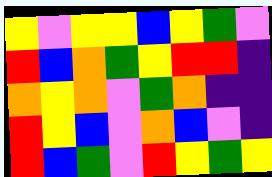[["yellow", "violet", "yellow", "yellow", "blue", "yellow", "green", "violet"], ["red", "blue", "orange", "green", "yellow", "red", "red", "indigo"], ["orange", "yellow", "orange", "violet", "green", "orange", "indigo", "indigo"], ["red", "yellow", "blue", "violet", "orange", "blue", "violet", "indigo"], ["red", "blue", "green", "violet", "red", "yellow", "green", "yellow"]]